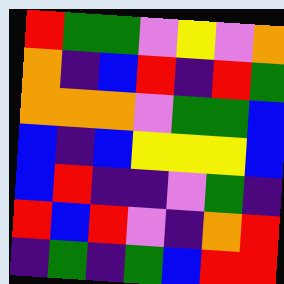[["red", "green", "green", "violet", "yellow", "violet", "orange"], ["orange", "indigo", "blue", "red", "indigo", "red", "green"], ["orange", "orange", "orange", "violet", "green", "green", "blue"], ["blue", "indigo", "blue", "yellow", "yellow", "yellow", "blue"], ["blue", "red", "indigo", "indigo", "violet", "green", "indigo"], ["red", "blue", "red", "violet", "indigo", "orange", "red"], ["indigo", "green", "indigo", "green", "blue", "red", "red"]]